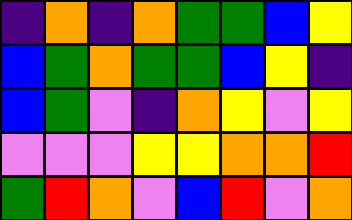[["indigo", "orange", "indigo", "orange", "green", "green", "blue", "yellow"], ["blue", "green", "orange", "green", "green", "blue", "yellow", "indigo"], ["blue", "green", "violet", "indigo", "orange", "yellow", "violet", "yellow"], ["violet", "violet", "violet", "yellow", "yellow", "orange", "orange", "red"], ["green", "red", "orange", "violet", "blue", "red", "violet", "orange"]]